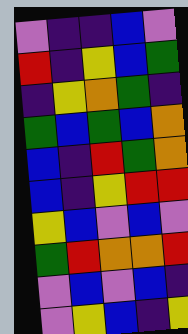[["violet", "indigo", "indigo", "blue", "violet"], ["red", "indigo", "yellow", "blue", "green"], ["indigo", "yellow", "orange", "green", "indigo"], ["green", "blue", "green", "blue", "orange"], ["blue", "indigo", "red", "green", "orange"], ["blue", "indigo", "yellow", "red", "red"], ["yellow", "blue", "violet", "blue", "violet"], ["green", "red", "orange", "orange", "red"], ["violet", "blue", "violet", "blue", "indigo"], ["violet", "yellow", "blue", "indigo", "yellow"]]